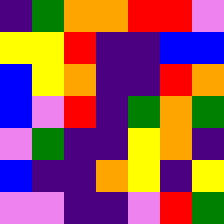[["indigo", "green", "orange", "orange", "red", "red", "violet"], ["yellow", "yellow", "red", "indigo", "indigo", "blue", "blue"], ["blue", "yellow", "orange", "indigo", "indigo", "red", "orange"], ["blue", "violet", "red", "indigo", "green", "orange", "green"], ["violet", "green", "indigo", "indigo", "yellow", "orange", "indigo"], ["blue", "indigo", "indigo", "orange", "yellow", "indigo", "yellow"], ["violet", "violet", "indigo", "indigo", "violet", "red", "green"]]